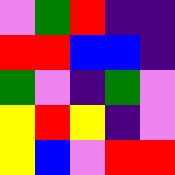[["violet", "green", "red", "indigo", "indigo"], ["red", "red", "blue", "blue", "indigo"], ["green", "violet", "indigo", "green", "violet"], ["yellow", "red", "yellow", "indigo", "violet"], ["yellow", "blue", "violet", "red", "red"]]